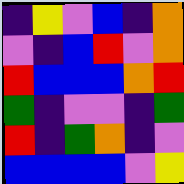[["indigo", "yellow", "violet", "blue", "indigo", "orange"], ["violet", "indigo", "blue", "red", "violet", "orange"], ["red", "blue", "blue", "blue", "orange", "red"], ["green", "indigo", "violet", "violet", "indigo", "green"], ["red", "indigo", "green", "orange", "indigo", "violet"], ["blue", "blue", "blue", "blue", "violet", "yellow"]]